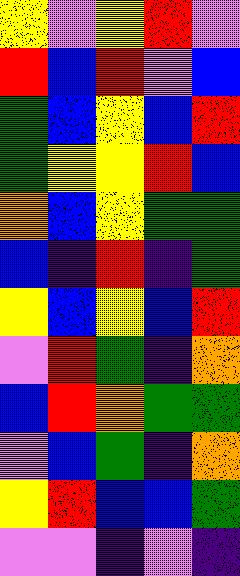[["yellow", "violet", "yellow", "red", "violet"], ["red", "blue", "red", "violet", "blue"], ["green", "blue", "yellow", "blue", "red"], ["green", "yellow", "yellow", "red", "blue"], ["orange", "blue", "yellow", "green", "green"], ["blue", "indigo", "red", "indigo", "green"], ["yellow", "blue", "yellow", "blue", "red"], ["violet", "red", "green", "indigo", "orange"], ["blue", "red", "orange", "green", "green"], ["violet", "blue", "green", "indigo", "orange"], ["yellow", "red", "blue", "blue", "green"], ["violet", "violet", "indigo", "violet", "indigo"]]